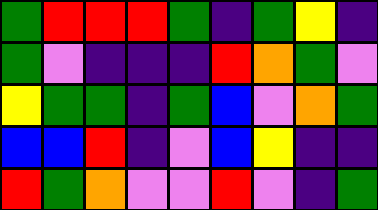[["green", "red", "red", "red", "green", "indigo", "green", "yellow", "indigo"], ["green", "violet", "indigo", "indigo", "indigo", "red", "orange", "green", "violet"], ["yellow", "green", "green", "indigo", "green", "blue", "violet", "orange", "green"], ["blue", "blue", "red", "indigo", "violet", "blue", "yellow", "indigo", "indigo"], ["red", "green", "orange", "violet", "violet", "red", "violet", "indigo", "green"]]